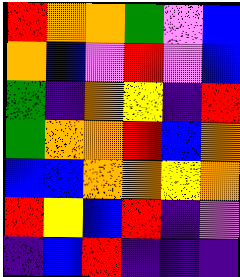[["red", "orange", "orange", "green", "violet", "blue"], ["orange", "blue", "violet", "red", "violet", "blue"], ["green", "indigo", "orange", "yellow", "indigo", "red"], ["green", "orange", "orange", "red", "blue", "orange"], ["blue", "blue", "orange", "orange", "yellow", "orange"], ["red", "yellow", "blue", "red", "indigo", "violet"], ["indigo", "blue", "red", "indigo", "indigo", "indigo"]]